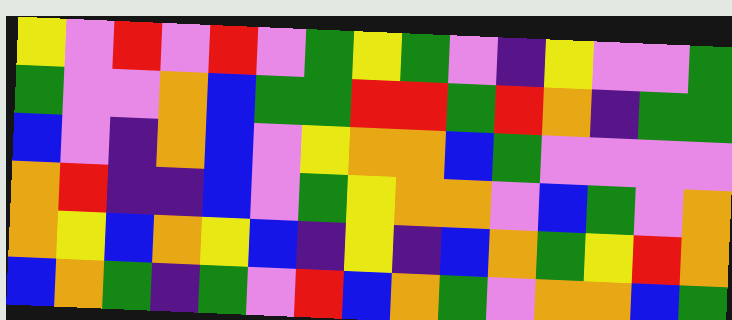[["yellow", "violet", "red", "violet", "red", "violet", "green", "yellow", "green", "violet", "indigo", "yellow", "violet", "violet", "green"], ["green", "violet", "violet", "orange", "blue", "green", "green", "red", "red", "green", "red", "orange", "indigo", "green", "green"], ["blue", "violet", "indigo", "orange", "blue", "violet", "yellow", "orange", "orange", "blue", "green", "violet", "violet", "violet", "violet"], ["orange", "red", "indigo", "indigo", "blue", "violet", "green", "yellow", "orange", "orange", "violet", "blue", "green", "violet", "orange"], ["orange", "yellow", "blue", "orange", "yellow", "blue", "indigo", "yellow", "indigo", "blue", "orange", "green", "yellow", "red", "orange"], ["blue", "orange", "green", "indigo", "green", "violet", "red", "blue", "orange", "green", "violet", "orange", "orange", "blue", "green"]]